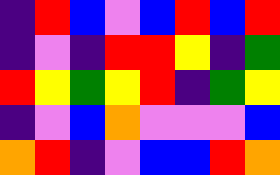[["indigo", "red", "blue", "violet", "blue", "red", "blue", "red"], ["indigo", "violet", "indigo", "red", "red", "yellow", "indigo", "green"], ["red", "yellow", "green", "yellow", "red", "indigo", "green", "yellow"], ["indigo", "violet", "blue", "orange", "violet", "violet", "violet", "blue"], ["orange", "red", "indigo", "violet", "blue", "blue", "red", "orange"]]